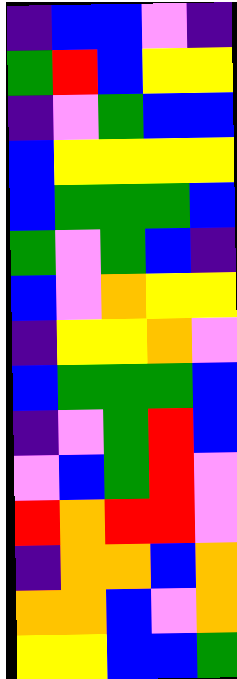[["indigo", "blue", "blue", "violet", "indigo"], ["green", "red", "blue", "yellow", "yellow"], ["indigo", "violet", "green", "blue", "blue"], ["blue", "yellow", "yellow", "yellow", "yellow"], ["blue", "green", "green", "green", "blue"], ["green", "violet", "green", "blue", "indigo"], ["blue", "violet", "orange", "yellow", "yellow"], ["indigo", "yellow", "yellow", "orange", "violet"], ["blue", "green", "green", "green", "blue"], ["indigo", "violet", "green", "red", "blue"], ["violet", "blue", "green", "red", "violet"], ["red", "orange", "red", "red", "violet"], ["indigo", "orange", "orange", "blue", "orange"], ["orange", "orange", "blue", "violet", "orange"], ["yellow", "yellow", "blue", "blue", "green"]]